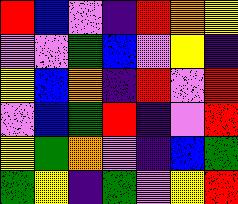[["red", "blue", "violet", "indigo", "red", "orange", "yellow"], ["violet", "violet", "green", "blue", "violet", "yellow", "indigo"], ["yellow", "blue", "orange", "indigo", "red", "violet", "red"], ["violet", "blue", "green", "red", "indigo", "violet", "red"], ["yellow", "green", "orange", "violet", "indigo", "blue", "green"], ["green", "yellow", "indigo", "green", "violet", "yellow", "red"]]